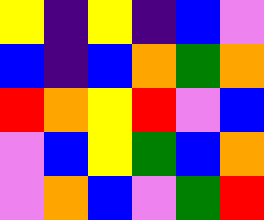[["yellow", "indigo", "yellow", "indigo", "blue", "violet"], ["blue", "indigo", "blue", "orange", "green", "orange"], ["red", "orange", "yellow", "red", "violet", "blue"], ["violet", "blue", "yellow", "green", "blue", "orange"], ["violet", "orange", "blue", "violet", "green", "red"]]